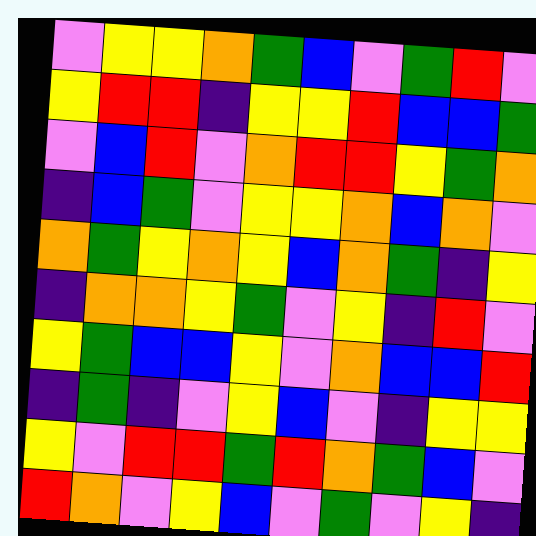[["violet", "yellow", "yellow", "orange", "green", "blue", "violet", "green", "red", "violet"], ["yellow", "red", "red", "indigo", "yellow", "yellow", "red", "blue", "blue", "green"], ["violet", "blue", "red", "violet", "orange", "red", "red", "yellow", "green", "orange"], ["indigo", "blue", "green", "violet", "yellow", "yellow", "orange", "blue", "orange", "violet"], ["orange", "green", "yellow", "orange", "yellow", "blue", "orange", "green", "indigo", "yellow"], ["indigo", "orange", "orange", "yellow", "green", "violet", "yellow", "indigo", "red", "violet"], ["yellow", "green", "blue", "blue", "yellow", "violet", "orange", "blue", "blue", "red"], ["indigo", "green", "indigo", "violet", "yellow", "blue", "violet", "indigo", "yellow", "yellow"], ["yellow", "violet", "red", "red", "green", "red", "orange", "green", "blue", "violet"], ["red", "orange", "violet", "yellow", "blue", "violet", "green", "violet", "yellow", "indigo"]]